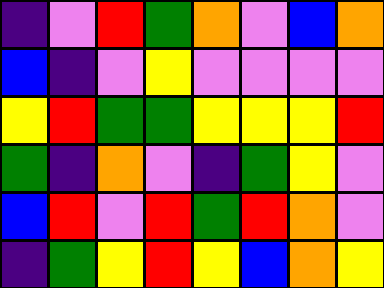[["indigo", "violet", "red", "green", "orange", "violet", "blue", "orange"], ["blue", "indigo", "violet", "yellow", "violet", "violet", "violet", "violet"], ["yellow", "red", "green", "green", "yellow", "yellow", "yellow", "red"], ["green", "indigo", "orange", "violet", "indigo", "green", "yellow", "violet"], ["blue", "red", "violet", "red", "green", "red", "orange", "violet"], ["indigo", "green", "yellow", "red", "yellow", "blue", "orange", "yellow"]]